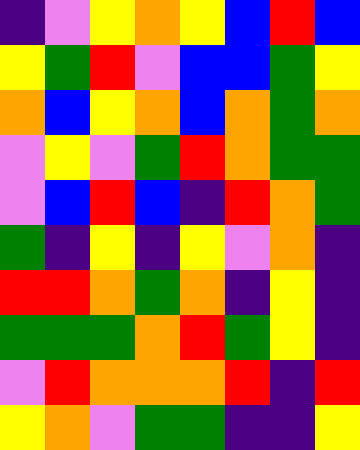[["indigo", "violet", "yellow", "orange", "yellow", "blue", "red", "blue"], ["yellow", "green", "red", "violet", "blue", "blue", "green", "yellow"], ["orange", "blue", "yellow", "orange", "blue", "orange", "green", "orange"], ["violet", "yellow", "violet", "green", "red", "orange", "green", "green"], ["violet", "blue", "red", "blue", "indigo", "red", "orange", "green"], ["green", "indigo", "yellow", "indigo", "yellow", "violet", "orange", "indigo"], ["red", "red", "orange", "green", "orange", "indigo", "yellow", "indigo"], ["green", "green", "green", "orange", "red", "green", "yellow", "indigo"], ["violet", "red", "orange", "orange", "orange", "red", "indigo", "red"], ["yellow", "orange", "violet", "green", "green", "indigo", "indigo", "yellow"]]